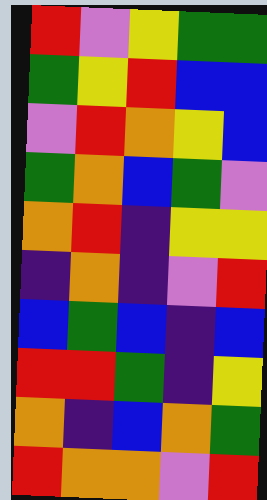[["red", "violet", "yellow", "green", "green"], ["green", "yellow", "red", "blue", "blue"], ["violet", "red", "orange", "yellow", "blue"], ["green", "orange", "blue", "green", "violet"], ["orange", "red", "indigo", "yellow", "yellow"], ["indigo", "orange", "indigo", "violet", "red"], ["blue", "green", "blue", "indigo", "blue"], ["red", "red", "green", "indigo", "yellow"], ["orange", "indigo", "blue", "orange", "green"], ["red", "orange", "orange", "violet", "red"]]